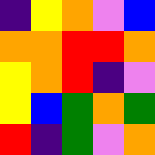[["indigo", "yellow", "orange", "violet", "blue"], ["orange", "orange", "red", "red", "orange"], ["yellow", "orange", "red", "indigo", "violet"], ["yellow", "blue", "green", "orange", "green"], ["red", "indigo", "green", "violet", "orange"]]